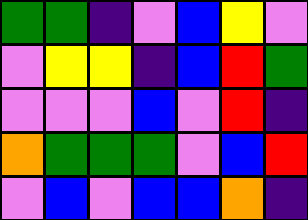[["green", "green", "indigo", "violet", "blue", "yellow", "violet"], ["violet", "yellow", "yellow", "indigo", "blue", "red", "green"], ["violet", "violet", "violet", "blue", "violet", "red", "indigo"], ["orange", "green", "green", "green", "violet", "blue", "red"], ["violet", "blue", "violet", "blue", "blue", "orange", "indigo"]]